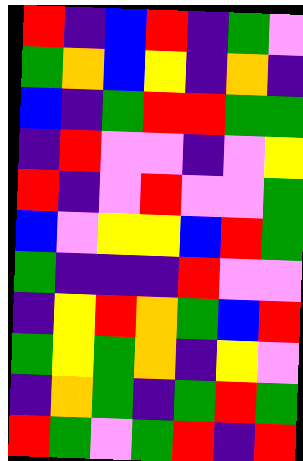[["red", "indigo", "blue", "red", "indigo", "green", "violet"], ["green", "orange", "blue", "yellow", "indigo", "orange", "indigo"], ["blue", "indigo", "green", "red", "red", "green", "green"], ["indigo", "red", "violet", "violet", "indigo", "violet", "yellow"], ["red", "indigo", "violet", "red", "violet", "violet", "green"], ["blue", "violet", "yellow", "yellow", "blue", "red", "green"], ["green", "indigo", "indigo", "indigo", "red", "violet", "violet"], ["indigo", "yellow", "red", "orange", "green", "blue", "red"], ["green", "yellow", "green", "orange", "indigo", "yellow", "violet"], ["indigo", "orange", "green", "indigo", "green", "red", "green"], ["red", "green", "violet", "green", "red", "indigo", "red"]]